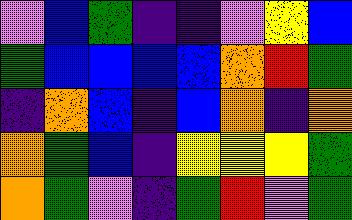[["violet", "blue", "green", "indigo", "indigo", "violet", "yellow", "blue"], ["green", "blue", "blue", "blue", "blue", "orange", "red", "green"], ["indigo", "orange", "blue", "indigo", "blue", "orange", "indigo", "orange"], ["orange", "green", "blue", "indigo", "yellow", "yellow", "yellow", "green"], ["orange", "green", "violet", "indigo", "green", "red", "violet", "green"]]